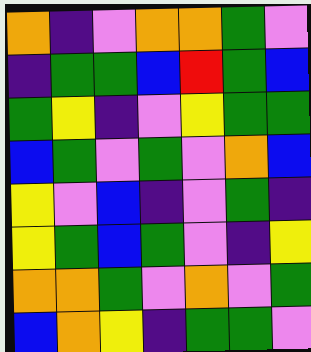[["orange", "indigo", "violet", "orange", "orange", "green", "violet"], ["indigo", "green", "green", "blue", "red", "green", "blue"], ["green", "yellow", "indigo", "violet", "yellow", "green", "green"], ["blue", "green", "violet", "green", "violet", "orange", "blue"], ["yellow", "violet", "blue", "indigo", "violet", "green", "indigo"], ["yellow", "green", "blue", "green", "violet", "indigo", "yellow"], ["orange", "orange", "green", "violet", "orange", "violet", "green"], ["blue", "orange", "yellow", "indigo", "green", "green", "violet"]]